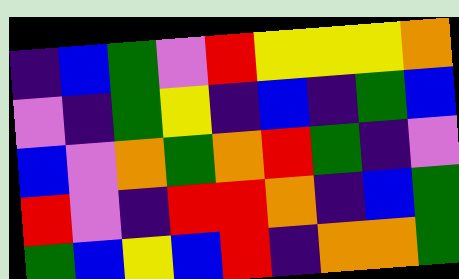[["indigo", "blue", "green", "violet", "red", "yellow", "yellow", "yellow", "orange"], ["violet", "indigo", "green", "yellow", "indigo", "blue", "indigo", "green", "blue"], ["blue", "violet", "orange", "green", "orange", "red", "green", "indigo", "violet"], ["red", "violet", "indigo", "red", "red", "orange", "indigo", "blue", "green"], ["green", "blue", "yellow", "blue", "red", "indigo", "orange", "orange", "green"]]